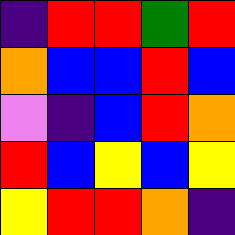[["indigo", "red", "red", "green", "red"], ["orange", "blue", "blue", "red", "blue"], ["violet", "indigo", "blue", "red", "orange"], ["red", "blue", "yellow", "blue", "yellow"], ["yellow", "red", "red", "orange", "indigo"]]